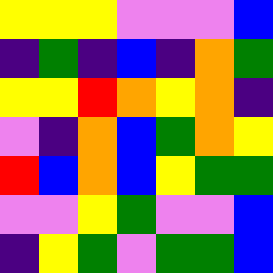[["yellow", "yellow", "yellow", "violet", "violet", "violet", "blue"], ["indigo", "green", "indigo", "blue", "indigo", "orange", "green"], ["yellow", "yellow", "red", "orange", "yellow", "orange", "indigo"], ["violet", "indigo", "orange", "blue", "green", "orange", "yellow"], ["red", "blue", "orange", "blue", "yellow", "green", "green"], ["violet", "violet", "yellow", "green", "violet", "violet", "blue"], ["indigo", "yellow", "green", "violet", "green", "green", "blue"]]